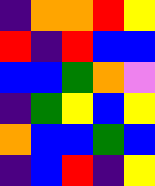[["indigo", "orange", "orange", "red", "yellow"], ["red", "indigo", "red", "blue", "blue"], ["blue", "blue", "green", "orange", "violet"], ["indigo", "green", "yellow", "blue", "yellow"], ["orange", "blue", "blue", "green", "blue"], ["indigo", "blue", "red", "indigo", "yellow"]]